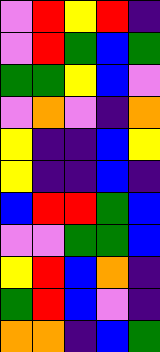[["violet", "red", "yellow", "red", "indigo"], ["violet", "red", "green", "blue", "green"], ["green", "green", "yellow", "blue", "violet"], ["violet", "orange", "violet", "indigo", "orange"], ["yellow", "indigo", "indigo", "blue", "yellow"], ["yellow", "indigo", "indigo", "blue", "indigo"], ["blue", "red", "red", "green", "blue"], ["violet", "violet", "green", "green", "blue"], ["yellow", "red", "blue", "orange", "indigo"], ["green", "red", "blue", "violet", "indigo"], ["orange", "orange", "indigo", "blue", "green"]]